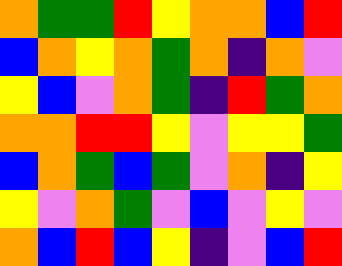[["orange", "green", "green", "red", "yellow", "orange", "orange", "blue", "red"], ["blue", "orange", "yellow", "orange", "green", "orange", "indigo", "orange", "violet"], ["yellow", "blue", "violet", "orange", "green", "indigo", "red", "green", "orange"], ["orange", "orange", "red", "red", "yellow", "violet", "yellow", "yellow", "green"], ["blue", "orange", "green", "blue", "green", "violet", "orange", "indigo", "yellow"], ["yellow", "violet", "orange", "green", "violet", "blue", "violet", "yellow", "violet"], ["orange", "blue", "red", "blue", "yellow", "indigo", "violet", "blue", "red"]]